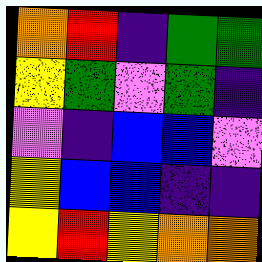[["orange", "red", "indigo", "green", "green"], ["yellow", "green", "violet", "green", "indigo"], ["violet", "indigo", "blue", "blue", "violet"], ["yellow", "blue", "blue", "indigo", "indigo"], ["yellow", "red", "yellow", "orange", "orange"]]